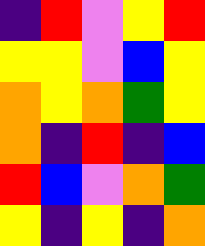[["indigo", "red", "violet", "yellow", "red"], ["yellow", "yellow", "violet", "blue", "yellow"], ["orange", "yellow", "orange", "green", "yellow"], ["orange", "indigo", "red", "indigo", "blue"], ["red", "blue", "violet", "orange", "green"], ["yellow", "indigo", "yellow", "indigo", "orange"]]